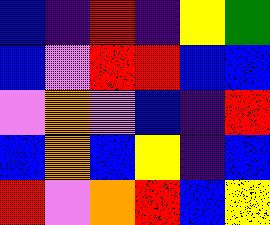[["blue", "indigo", "red", "indigo", "yellow", "green"], ["blue", "violet", "red", "red", "blue", "blue"], ["violet", "orange", "violet", "blue", "indigo", "red"], ["blue", "orange", "blue", "yellow", "indigo", "blue"], ["red", "violet", "orange", "red", "blue", "yellow"]]